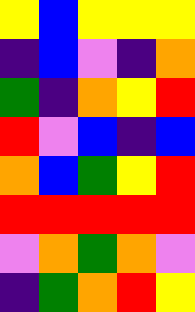[["yellow", "blue", "yellow", "yellow", "yellow"], ["indigo", "blue", "violet", "indigo", "orange"], ["green", "indigo", "orange", "yellow", "red"], ["red", "violet", "blue", "indigo", "blue"], ["orange", "blue", "green", "yellow", "red"], ["red", "red", "red", "red", "red"], ["violet", "orange", "green", "orange", "violet"], ["indigo", "green", "orange", "red", "yellow"]]